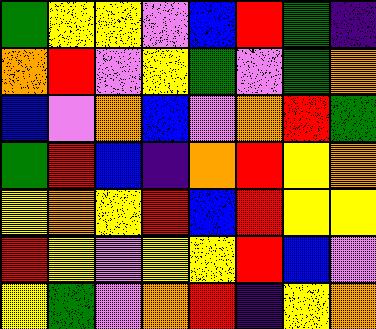[["green", "yellow", "yellow", "violet", "blue", "red", "green", "indigo"], ["orange", "red", "violet", "yellow", "green", "violet", "green", "orange"], ["blue", "violet", "orange", "blue", "violet", "orange", "red", "green"], ["green", "red", "blue", "indigo", "orange", "red", "yellow", "orange"], ["yellow", "orange", "yellow", "red", "blue", "red", "yellow", "yellow"], ["red", "yellow", "violet", "yellow", "yellow", "red", "blue", "violet"], ["yellow", "green", "violet", "orange", "red", "indigo", "yellow", "orange"]]